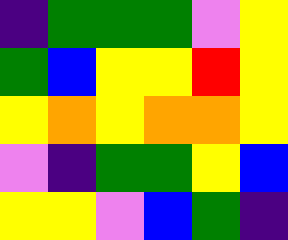[["indigo", "green", "green", "green", "violet", "yellow"], ["green", "blue", "yellow", "yellow", "red", "yellow"], ["yellow", "orange", "yellow", "orange", "orange", "yellow"], ["violet", "indigo", "green", "green", "yellow", "blue"], ["yellow", "yellow", "violet", "blue", "green", "indigo"]]